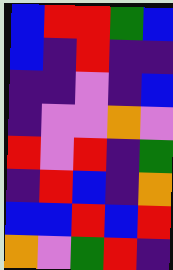[["blue", "red", "red", "green", "blue"], ["blue", "indigo", "red", "indigo", "indigo"], ["indigo", "indigo", "violet", "indigo", "blue"], ["indigo", "violet", "violet", "orange", "violet"], ["red", "violet", "red", "indigo", "green"], ["indigo", "red", "blue", "indigo", "orange"], ["blue", "blue", "red", "blue", "red"], ["orange", "violet", "green", "red", "indigo"]]